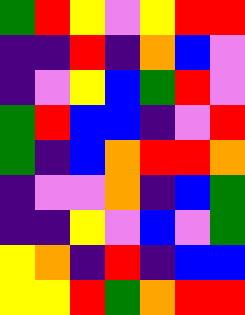[["green", "red", "yellow", "violet", "yellow", "red", "red"], ["indigo", "indigo", "red", "indigo", "orange", "blue", "violet"], ["indigo", "violet", "yellow", "blue", "green", "red", "violet"], ["green", "red", "blue", "blue", "indigo", "violet", "red"], ["green", "indigo", "blue", "orange", "red", "red", "orange"], ["indigo", "violet", "violet", "orange", "indigo", "blue", "green"], ["indigo", "indigo", "yellow", "violet", "blue", "violet", "green"], ["yellow", "orange", "indigo", "red", "indigo", "blue", "blue"], ["yellow", "yellow", "red", "green", "orange", "red", "red"]]